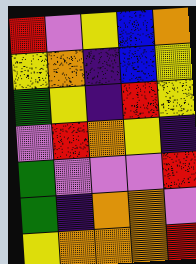[["red", "violet", "yellow", "blue", "orange"], ["yellow", "orange", "indigo", "blue", "yellow"], ["green", "yellow", "indigo", "red", "yellow"], ["violet", "red", "orange", "yellow", "indigo"], ["green", "violet", "violet", "violet", "red"], ["green", "indigo", "orange", "orange", "violet"], ["yellow", "orange", "orange", "orange", "red"]]